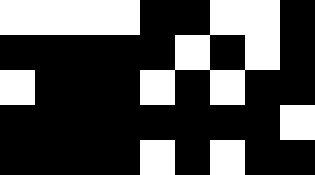[["white", "white", "white", "white", "black", "black", "white", "white", "black"], ["black", "black", "black", "black", "black", "white", "black", "white", "black"], ["white", "black", "black", "black", "white", "black", "white", "black", "black"], ["black", "black", "black", "black", "black", "black", "black", "black", "white"], ["black", "black", "black", "black", "white", "black", "white", "black", "black"]]